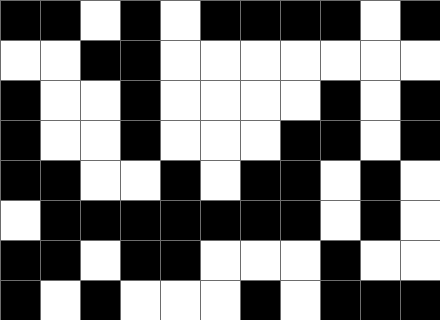[["black", "black", "white", "black", "white", "black", "black", "black", "black", "white", "black"], ["white", "white", "black", "black", "white", "white", "white", "white", "white", "white", "white"], ["black", "white", "white", "black", "white", "white", "white", "white", "black", "white", "black"], ["black", "white", "white", "black", "white", "white", "white", "black", "black", "white", "black"], ["black", "black", "white", "white", "black", "white", "black", "black", "white", "black", "white"], ["white", "black", "black", "black", "black", "black", "black", "black", "white", "black", "white"], ["black", "black", "white", "black", "black", "white", "white", "white", "black", "white", "white"], ["black", "white", "black", "white", "white", "white", "black", "white", "black", "black", "black"]]